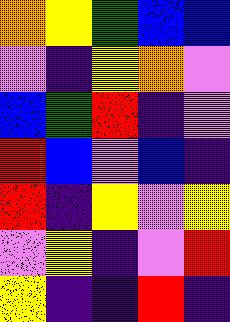[["orange", "yellow", "green", "blue", "blue"], ["violet", "indigo", "yellow", "orange", "violet"], ["blue", "green", "red", "indigo", "violet"], ["red", "blue", "violet", "blue", "indigo"], ["red", "indigo", "yellow", "violet", "yellow"], ["violet", "yellow", "indigo", "violet", "red"], ["yellow", "indigo", "indigo", "red", "indigo"]]